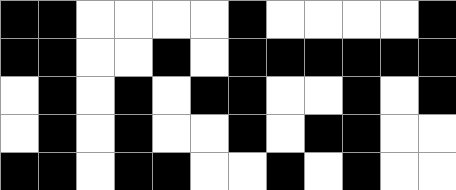[["black", "black", "white", "white", "white", "white", "black", "white", "white", "white", "white", "black"], ["black", "black", "white", "white", "black", "white", "black", "black", "black", "black", "black", "black"], ["white", "black", "white", "black", "white", "black", "black", "white", "white", "black", "white", "black"], ["white", "black", "white", "black", "white", "white", "black", "white", "black", "black", "white", "white"], ["black", "black", "white", "black", "black", "white", "white", "black", "white", "black", "white", "white"]]